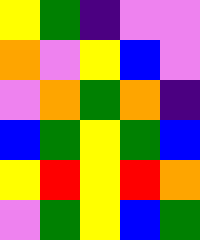[["yellow", "green", "indigo", "violet", "violet"], ["orange", "violet", "yellow", "blue", "violet"], ["violet", "orange", "green", "orange", "indigo"], ["blue", "green", "yellow", "green", "blue"], ["yellow", "red", "yellow", "red", "orange"], ["violet", "green", "yellow", "blue", "green"]]